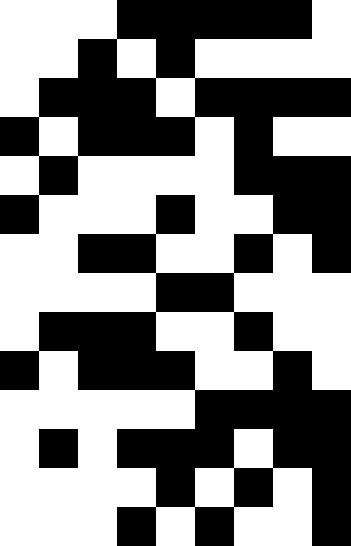[["white", "white", "white", "black", "black", "black", "black", "black", "white"], ["white", "white", "black", "white", "black", "white", "white", "white", "white"], ["white", "black", "black", "black", "white", "black", "black", "black", "black"], ["black", "white", "black", "black", "black", "white", "black", "white", "white"], ["white", "black", "white", "white", "white", "white", "black", "black", "black"], ["black", "white", "white", "white", "black", "white", "white", "black", "black"], ["white", "white", "black", "black", "white", "white", "black", "white", "black"], ["white", "white", "white", "white", "black", "black", "white", "white", "white"], ["white", "black", "black", "black", "white", "white", "black", "white", "white"], ["black", "white", "black", "black", "black", "white", "white", "black", "white"], ["white", "white", "white", "white", "white", "black", "black", "black", "black"], ["white", "black", "white", "black", "black", "black", "white", "black", "black"], ["white", "white", "white", "white", "black", "white", "black", "white", "black"], ["white", "white", "white", "black", "white", "black", "white", "white", "black"]]